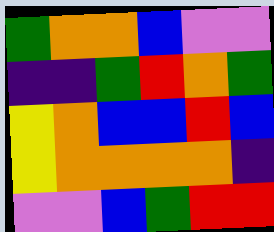[["green", "orange", "orange", "blue", "violet", "violet"], ["indigo", "indigo", "green", "red", "orange", "green"], ["yellow", "orange", "blue", "blue", "red", "blue"], ["yellow", "orange", "orange", "orange", "orange", "indigo"], ["violet", "violet", "blue", "green", "red", "red"]]